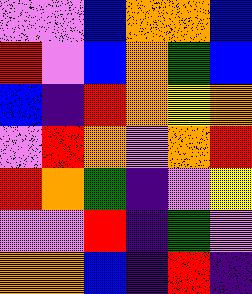[["violet", "violet", "blue", "orange", "orange", "blue"], ["red", "violet", "blue", "orange", "green", "blue"], ["blue", "indigo", "red", "orange", "yellow", "orange"], ["violet", "red", "orange", "violet", "orange", "red"], ["red", "orange", "green", "indigo", "violet", "yellow"], ["violet", "violet", "red", "indigo", "green", "violet"], ["orange", "orange", "blue", "indigo", "red", "indigo"]]